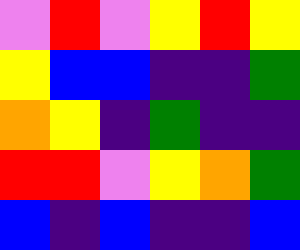[["violet", "red", "violet", "yellow", "red", "yellow"], ["yellow", "blue", "blue", "indigo", "indigo", "green"], ["orange", "yellow", "indigo", "green", "indigo", "indigo"], ["red", "red", "violet", "yellow", "orange", "green"], ["blue", "indigo", "blue", "indigo", "indigo", "blue"]]